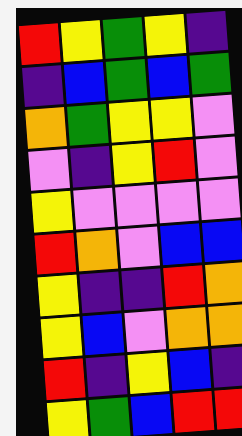[["red", "yellow", "green", "yellow", "indigo"], ["indigo", "blue", "green", "blue", "green"], ["orange", "green", "yellow", "yellow", "violet"], ["violet", "indigo", "yellow", "red", "violet"], ["yellow", "violet", "violet", "violet", "violet"], ["red", "orange", "violet", "blue", "blue"], ["yellow", "indigo", "indigo", "red", "orange"], ["yellow", "blue", "violet", "orange", "orange"], ["red", "indigo", "yellow", "blue", "indigo"], ["yellow", "green", "blue", "red", "red"]]